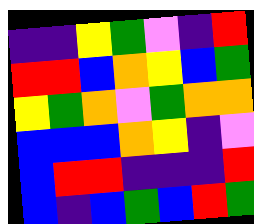[["indigo", "indigo", "yellow", "green", "violet", "indigo", "red"], ["red", "red", "blue", "orange", "yellow", "blue", "green"], ["yellow", "green", "orange", "violet", "green", "orange", "orange"], ["blue", "blue", "blue", "orange", "yellow", "indigo", "violet"], ["blue", "red", "red", "indigo", "indigo", "indigo", "red"], ["blue", "indigo", "blue", "green", "blue", "red", "green"]]